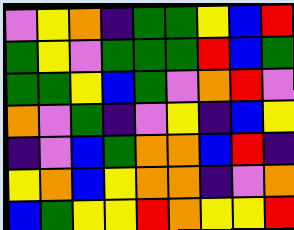[["violet", "yellow", "orange", "indigo", "green", "green", "yellow", "blue", "red"], ["green", "yellow", "violet", "green", "green", "green", "red", "blue", "green"], ["green", "green", "yellow", "blue", "green", "violet", "orange", "red", "violet"], ["orange", "violet", "green", "indigo", "violet", "yellow", "indigo", "blue", "yellow"], ["indigo", "violet", "blue", "green", "orange", "orange", "blue", "red", "indigo"], ["yellow", "orange", "blue", "yellow", "orange", "orange", "indigo", "violet", "orange"], ["blue", "green", "yellow", "yellow", "red", "orange", "yellow", "yellow", "red"]]